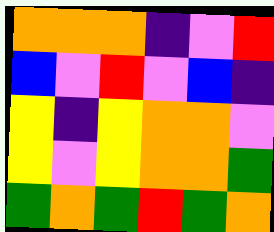[["orange", "orange", "orange", "indigo", "violet", "red"], ["blue", "violet", "red", "violet", "blue", "indigo"], ["yellow", "indigo", "yellow", "orange", "orange", "violet"], ["yellow", "violet", "yellow", "orange", "orange", "green"], ["green", "orange", "green", "red", "green", "orange"]]